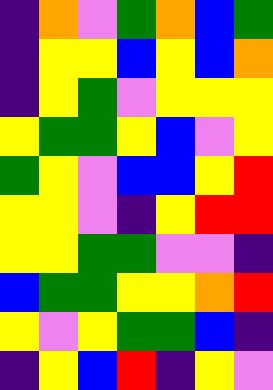[["indigo", "orange", "violet", "green", "orange", "blue", "green"], ["indigo", "yellow", "yellow", "blue", "yellow", "blue", "orange"], ["indigo", "yellow", "green", "violet", "yellow", "yellow", "yellow"], ["yellow", "green", "green", "yellow", "blue", "violet", "yellow"], ["green", "yellow", "violet", "blue", "blue", "yellow", "red"], ["yellow", "yellow", "violet", "indigo", "yellow", "red", "red"], ["yellow", "yellow", "green", "green", "violet", "violet", "indigo"], ["blue", "green", "green", "yellow", "yellow", "orange", "red"], ["yellow", "violet", "yellow", "green", "green", "blue", "indigo"], ["indigo", "yellow", "blue", "red", "indigo", "yellow", "violet"]]